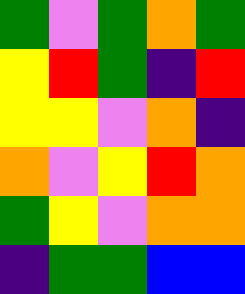[["green", "violet", "green", "orange", "green"], ["yellow", "red", "green", "indigo", "red"], ["yellow", "yellow", "violet", "orange", "indigo"], ["orange", "violet", "yellow", "red", "orange"], ["green", "yellow", "violet", "orange", "orange"], ["indigo", "green", "green", "blue", "blue"]]